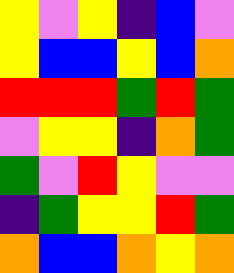[["yellow", "violet", "yellow", "indigo", "blue", "violet"], ["yellow", "blue", "blue", "yellow", "blue", "orange"], ["red", "red", "red", "green", "red", "green"], ["violet", "yellow", "yellow", "indigo", "orange", "green"], ["green", "violet", "red", "yellow", "violet", "violet"], ["indigo", "green", "yellow", "yellow", "red", "green"], ["orange", "blue", "blue", "orange", "yellow", "orange"]]